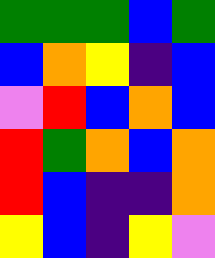[["green", "green", "green", "blue", "green"], ["blue", "orange", "yellow", "indigo", "blue"], ["violet", "red", "blue", "orange", "blue"], ["red", "green", "orange", "blue", "orange"], ["red", "blue", "indigo", "indigo", "orange"], ["yellow", "blue", "indigo", "yellow", "violet"]]